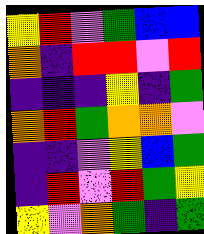[["yellow", "red", "violet", "green", "blue", "blue"], ["orange", "indigo", "red", "red", "violet", "red"], ["indigo", "indigo", "indigo", "yellow", "indigo", "green"], ["orange", "red", "green", "orange", "orange", "violet"], ["indigo", "indigo", "violet", "yellow", "blue", "green"], ["indigo", "red", "violet", "red", "green", "yellow"], ["yellow", "violet", "orange", "green", "indigo", "green"]]